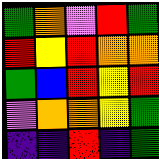[["green", "orange", "violet", "red", "green"], ["red", "yellow", "red", "orange", "orange"], ["green", "blue", "red", "yellow", "red"], ["violet", "orange", "orange", "yellow", "green"], ["indigo", "indigo", "red", "indigo", "green"]]